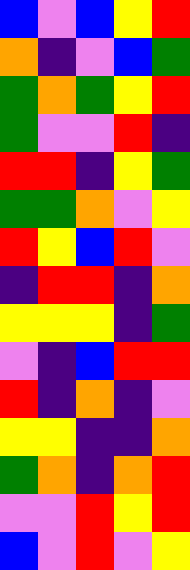[["blue", "violet", "blue", "yellow", "red"], ["orange", "indigo", "violet", "blue", "green"], ["green", "orange", "green", "yellow", "red"], ["green", "violet", "violet", "red", "indigo"], ["red", "red", "indigo", "yellow", "green"], ["green", "green", "orange", "violet", "yellow"], ["red", "yellow", "blue", "red", "violet"], ["indigo", "red", "red", "indigo", "orange"], ["yellow", "yellow", "yellow", "indigo", "green"], ["violet", "indigo", "blue", "red", "red"], ["red", "indigo", "orange", "indigo", "violet"], ["yellow", "yellow", "indigo", "indigo", "orange"], ["green", "orange", "indigo", "orange", "red"], ["violet", "violet", "red", "yellow", "red"], ["blue", "violet", "red", "violet", "yellow"]]